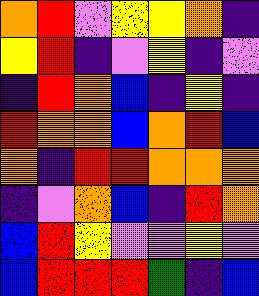[["orange", "red", "violet", "yellow", "yellow", "orange", "indigo"], ["yellow", "red", "indigo", "violet", "yellow", "indigo", "violet"], ["indigo", "red", "orange", "blue", "indigo", "yellow", "indigo"], ["red", "orange", "orange", "blue", "orange", "red", "blue"], ["orange", "indigo", "red", "red", "orange", "orange", "orange"], ["indigo", "violet", "orange", "blue", "indigo", "red", "orange"], ["blue", "red", "yellow", "violet", "violet", "yellow", "violet"], ["blue", "red", "red", "red", "green", "indigo", "blue"]]